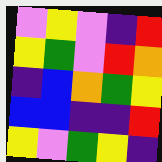[["violet", "yellow", "violet", "indigo", "red"], ["yellow", "green", "violet", "red", "orange"], ["indigo", "blue", "orange", "green", "yellow"], ["blue", "blue", "indigo", "indigo", "red"], ["yellow", "violet", "green", "yellow", "indigo"]]